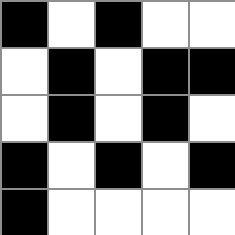[["black", "white", "black", "white", "white"], ["white", "black", "white", "black", "black"], ["white", "black", "white", "black", "white"], ["black", "white", "black", "white", "black"], ["black", "white", "white", "white", "white"]]